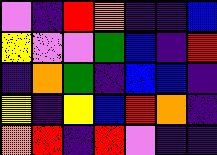[["violet", "indigo", "red", "orange", "indigo", "indigo", "blue"], ["yellow", "violet", "violet", "green", "blue", "indigo", "red"], ["indigo", "orange", "green", "indigo", "blue", "blue", "indigo"], ["yellow", "indigo", "yellow", "blue", "red", "orange", "indigo"], ["orange", "red", "indigo", "red", "violet", "indigo", "indigo"]]